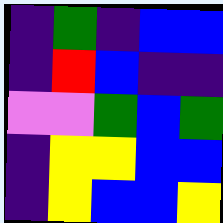[["indigo", "green", "indigo", "blue", "blue"], ["indigo", "red", "blue", "indigo", "indigo"], ["violet", "violet", "green", "blue", "green"], ["indigo", "yellow", "yellow", "blue", "blue"], ["indigo", "yellow", "blue", "blue", "yellow"]]